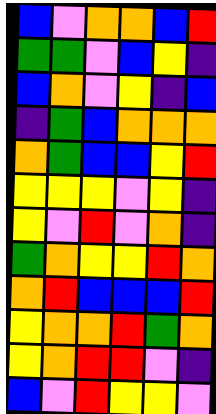[["blue", "violet", "orange", "orange", "blue", "red"], ["green", "green", "violet", "blue", "yellow", "indigo"], ["blue", "orange", "violet", "yellow", "indigo", "blue"], ["indigo", "green", "blue", "orange", "orange", "orange"], ["orange", "green", "blue", "blue", "yellow", "red"], ["yellow", "yellow", "yellow", "violet", "yellow", "indigo"], ["yellow", "violet", "red", "violet", "orange", "indigo"], ["green", "orange", "yellow", "yellow", "red", "orange"], ["orange", "red", "blue", "blue", "blue", "red"], ["yellow", "orange", "orange", "red", "green", "orange"], ["yellow", "orange", "red", "red", "violet", "indigo"], ["blue", "violet", "red", "yellow", "yellow", "violet"]]